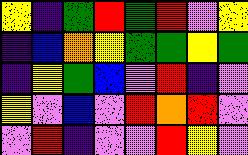[["yellow", "indigo", "green", "red", "green", "red", "violet", "yellow"], ["indigo", "blue", "orange", "yellow", "green", "green", "yellow", "green"], ["indigo", "yellow", "green", "blue", "violet", "red", "indigo", "violet"], ["yellow", "violet", "blue", "violet", "red", "orange", "red", "violet"], ["violet", "red", "indigo", "violet", "violet", "red", "yellow", "violet"]]